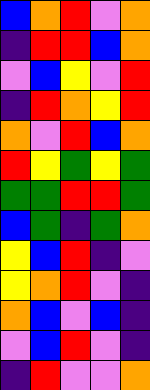[["blue", "orange", "red", "violet", "orange"], ["indigo", "red", "red", "blue", "orange"], ["violet", "blue", "yellow", "violet", "red"], ["indigo", "red", "orange", "yellow", "red"], ["orange", "violet", "red", "blue", "orange"], ["red", "yellow", "green", "yellow", "green"], ["green", "green", "red", "red", "green"], ["blue", "green", "indigo", "green", "orange"], ["yellow", "blue", "red", "indigo", "violet"], ["yellow", "orange", "red", "violet", "indigo"], ["orange", "blue", "violet", "blue", "indigo"], ["violet", "blue", "red", "violet", "indigo"], ["indigo", "red", "violet", "violet", "orange"]]